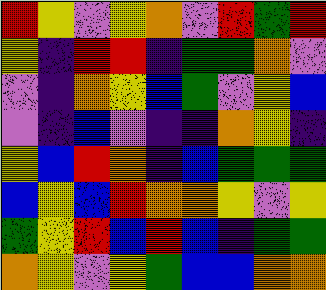[["red", "yellow", "violet", "yellow", "orange", "violet", "red", "green", "red"], ["yellow", "indigo", "red", "red", "indigo", "green", "green", "orange", "violet"], ["violet", "indigo", "orange", "yellow", "blue", "green", "violet", "yellow", "blue"], ["violet", "indigo", "blue", "violet", "indigo", "indigo", "orange", "yellow", "indigo"], ["yellow", "blue", "red", "orange", "indigo", "blue", "green", "green", "green"], ["blue", "yellow", "blue", "red", "orange", "orange", "yellow", "violet", "yellow"], ["green", "yellow", "red", "blue", "red", "blue", "indigo", "green", "green"], ["orange", "yellow", "violet", "yellow", "green", "blue", "blue", "orange", "orange"]]